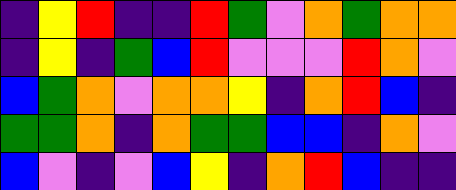[["indigo", "yellow", "red", "indigo", "indigo", "red", "green", "violet", "orange", "green", "orange", "orange"], ["indigo", "yellow", "indigo", "green", "blue", "red", "violet", "violet", "violet", "red", "orange", "violet"], ["blue", "green", "orange", "violet", "orange", "orange", "yellow", "indigo", "orange", "red", "blue", "indigo"], ["green", "green", "orange", "indigo", "orange", "green", "green", "blue", "blue", "indigo", "orange", "violet"], ["blue", "violet", "indigo", "violet", "blue", "yellow", "indigo", "orange", "red", "blue", "indigo", "indigo"]]